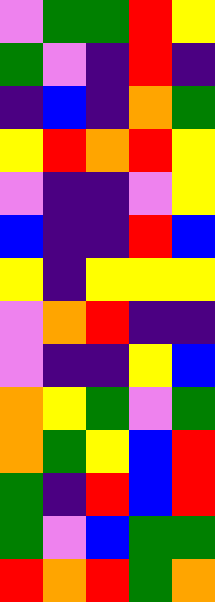[["violet", "green", "green", "red", "yellow"], ["green", "violet", "indigo", "red", "indigo"], ["indigo", "blue", "indigo", "orange", "green"], ["yellow", "red", "orange", "red", "yellow"], ["violet", "indigo", "indigo", "violet", "yellow"], ["blue", "indigo", "indigo", "red", "blue"], ["yellow", "indigo", "yellow", "yellow", "yellow"], ["violet", "orange", "red", "indigo", "indigo"], ["violet", "indigo", "indigo", "yellow", "blue"], ["orange", "yellow", "green", "violet", "green"], ["orange", "green", "yellow", "blue", "red"], ["green", "indigo", "red", "blue", "red"], ["green", "violet", "blue", "green", "green"], ["red", "orange", "red", "green", "orange"]]